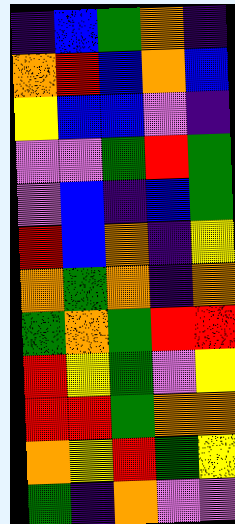[["indigo", "blue", "green", "orange", "indigo"], ["orange", "red", "blue", "orange", "blue"], ["yellow", "blue", "blue", "violet", "indigo"], ["violet", "violet", "green", "red", "green"], ["violet", "blue", "indigo", "blue", "green"], ["red", "blue", "orange", "indigo", "yellow"], ["orange", "green", "orange", "indigo", "orange"], ["green", "orange", "green", "red", "red"], ["red", "yellow", "green", "violet", "yellow"], ["red", "red", "green", "orange", "orange"], ["orange", "yellow", "red", "green", "yellow"], ["green", "indigo", "orange", "violet", "violet"]]